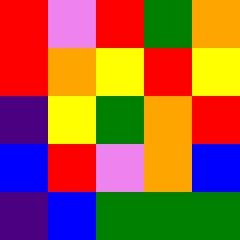[["red", "violet", "red", "green", "orange"], ["red", "orange", "yellow", "red", "yellow"], ["indigo", "yellow", "green", "orange", "red"], ["blue", "red", "violet", "orange", "blue"], ["indigo", "blue", "green", "green", "green"]]